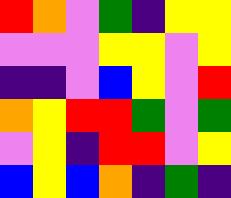[["red", "orange", "violet", "green", "indigo", "yellow", "yellow"], ["violet", "violet", "violet", "yellow", "yellow", "violet", "yellow"], ["indigo", "indigo", "violet", "blue", "yellow", "violet", "red"], ["orange", "yellow", "red", "red", "green", "violet", "green"], ["violet", "yellow", "indigo", "red", "red", "violet", "yellow"], ["blue", "yellow", "blue", "orange", "indigo", "green", "indigo"]]